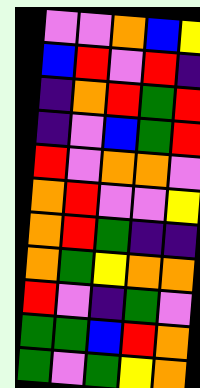[["violet", "violet", "orange", "blue", "yellow"], ["blue", "red", "violet", "red", "indigo"], ["indigo", "orange", "red", "green", "red"], ["indigo", "violet", "blue", "green", "red"], ["red", "violet", "orange", "orange", "violet"], ["orange", "red", "violet", "violet", "yellow"], ["orange", "red", "green", "indigo", "indigo"], ["orange", "green", "yellow", "orange", "orange"], ["red", "violet", "indigo", "green", "violet"], ["green", "green", "blue", "red", "orange"], ["green", "violet", "green", "yellow", "orange"]]